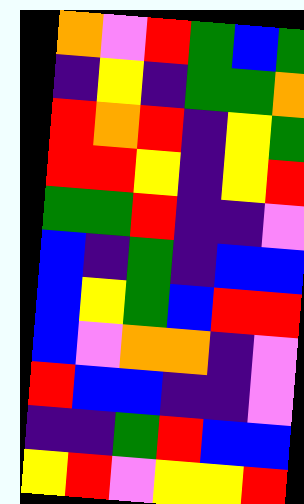[["orange", "violet", "red", "green", "blue", "green"], ["indigo", "yellow", "indigo", "green", "green", "orange"], ["red", "orange", "red", "indigo", "yellow", "green"], ["red", "red", "yellow", "indigo", "yellow", "red"], ["green", "green", "red", "indigo", "indigo", "violet"], ["blue", "indigo", "green", "indigo", "blue", "blue"], ["blue", "yellow", "green", "blue", "red", "red"], ["blue", "violet", "orange", "orange", "indigo", "violet"], ["red", "blue", "blue", "indigo", "indigo", "violet"], ["indigo", "indigo", "green", "red", "blue", "blue"], ["yellow", "red", "violet", "yellow", "yellow", "red"]]